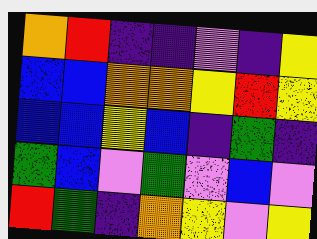[["orange", "red", "indigo", "indigo", "violet", "indigo", "yellow"], ["blue", "blue", "orange", "orange", "yellow", "red", "yellow"], ["blue", "blue", "yellow", "blue", "indigo", "green", "indigo"], ["green", "blue", "violet", "green", "violet", "blue", "violet"], ["red", "green", "indigo", "orange", "yellow", "violet", "yellow"]]